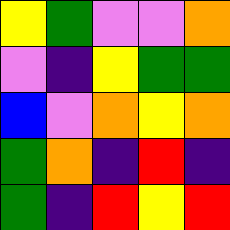[["yellow", "green", "violet", "violet", "orange"], ["violet", "indigo", "yellow", "green", "green"], ["blue", "violet", "orange", "yellow", "orange"], ["green", "orange", "indigo", "red", "indigo"], ["green", "indigo", "red", "yellow", "red"]]